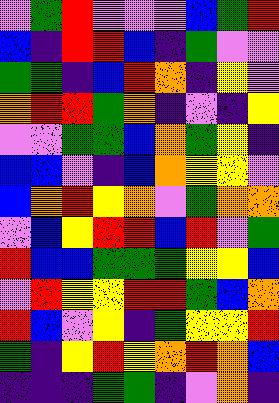[["violet", "green", "red", "violet", "violet", "violet", "blue", "green", "red"], ["blue", "indigo", "red", "red", "blue", "indigo", "green", "violet", "violet"], ["green", "green", "indigo", "blue", "red", "orange", "indigo", "yellow", "violet"], ["orange", "red", "red", "green", "orange", "indigo", "violet", "indigo", "yellow"], ["violet", "violet", "green", "green", "blue", "orange", "green", "yellow", "indigo"], ["blue", "blue", "violet", "indigo", "blue", "orange", "yellow", "yellow", "violet"], ["blue", "orange", "red", "yellow", "orange", "violet", "green", "orange", "orange"], ["violet", "blue", "yellow", "red", "red", "blue", "red", "violet", "green"], ["red", "blue", "blue", "green", "green", "green", "yellow", "yellow", "blue"], ["violet", "red", "yellow", "yellow", "red", "red", "green", "blue", "orange"], ["red", "blue", "violet", "yellow", "indigo", "green", "yellow", "yellow", "red"], ["green", "indigo", "yellow", "red", "yellow", "orange", "red", "orange", "blue"], ["indigo", "indigo", "indigo", "green", "green", "indigo", "violet", "orange", "indigo"]]